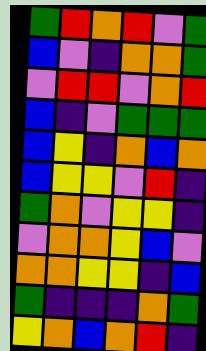[["green", "red", "orange", "red", "violet", "green"], ["blue", "violet", "indigo", "orange", "orange", "green"], ["violet", "red", "red", "violet", "orange", "red"], ["blue", "indigo", "violet", "green", "green", "green"], ["blue", "yellow", "indigo", "orange", "blue", "orange"], ["blue", "yellow", "yellow", "violet", "red", "indigo"], ["green", "orange", "violet", "yellow", "yellow", "indigo"], ["violet", "orange", "orange", "yellow", "blue", "violet"], ["orange", "orange", "yellow", "yellow", "indigo", "blue"], ["green", "indigo", "indigo", "indigo", "orange", "green"], ["yellow", "orange", "blue", "orange", "red", "indigo"]]